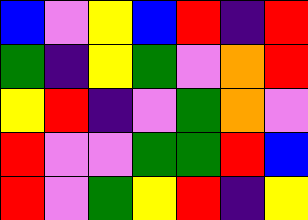[["blue", "violet", "yellow", "blue", "red", "indigo", "red"], ["green", "indigo", "yellow", "green", "violet", "orange", "red"], ["yellow", "red", "indigo", "violet", "green", "orange", "violet"], ["red", "violet", "violet", "green", "green", "red", "blue"], ["red", "violet", "green", "yellow", "red", "indigo", "yellow"]]